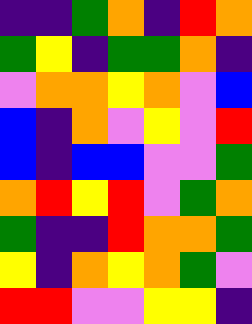[["indigo", "indigo", "green", "orange", "indigo", "red", "orange"], ["green", "yellow", "indigo", "green", "green", "orange", "indigo"], ["violet", "orange", "orange", "yellow", "orange", "violet", "blue"], ["blue", "indigo", "orange", "violet", "yellow", "violet", "red"], ["blue", "indigo", "blue", "blue", "violet", "violet", "green"], ["orange", "red", "yellow", "red", "violet", "green", "orange"], ["green", "indigo", "indigo", "red", "orange", "orange", "green"], ["yellow", "indigo", "orange", "yellow", "orange", "green", "violet"], ["red", "red", "violet", "violet", "yellow", "yellow", "indigo"]]